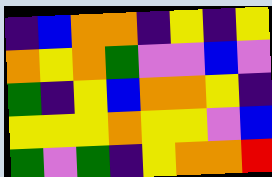[["indigo", "blue", "orange", "orange", "indigo", "yellow", "indigo", "yellow"], ["orange", "yellow", "orange", "green", "violet", "violet", "blue", "violet"], ["green", "indigo", "yellow", "blue", "orange", "orange", "yellow", "indigo"], ["yellow", "yellow", "yellow", "orange", "yellow", "yellow", "violet", "blue"], ["green", "violet", "green", "indigo", "yellow", "orange", "orange", "red"]]